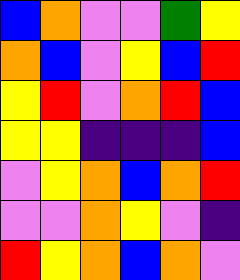[["blue", "orange", "violet", "violet", "green", "yellow"], ["orange", "blue", "violet", "yellow", "blue", "red"], ["yellow", "red", "violet", "orange", "red", "blue"], ["yellow", "yellow", "indigo", "indigo", "indigo", "blue"], ["violet", "yellow", "orange", "blue", "orange", "red"], ["violet", "violet", "orange", "yellow", "violet", "indigo"], ["red", "yellow", "orange", "blue", "orange", "violet"]]